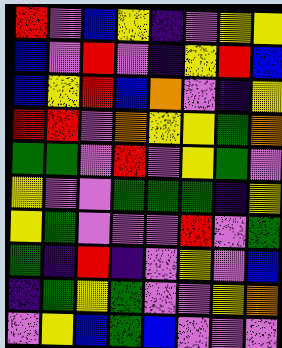[["red", "violet", "blue", "yellow", "indigo", "violet", "yellow", "yellow"], ["blue", "violet", "red", "violet", "indigo", "yellow", "red", "blue"], ["blue", "yellow", "red", "blue", "orange", "violet", "indigo", "yellow"], ["red", "red", "violet", "orange", "yellow", "yellow", "green", "orange"], ["green", "green", "violet", "red", "violet", "yellow", "green", "violet"], ["yellow", "violet", "violet", "green", "green", "green", "indigo", "yellow"], ["yellow", "green", "violet", "violet", "violet", "red", "violet", "green"], ["green", "indigo", "red", "indigo", "violet", "yellow", "violet", "blue"], ["indigo", "green", "yellow", "green", "violet", "violet", "yellow", "orange"], ["violet", "yellow", "blue", "green", "blue", "violet", "violet", "violet"]]